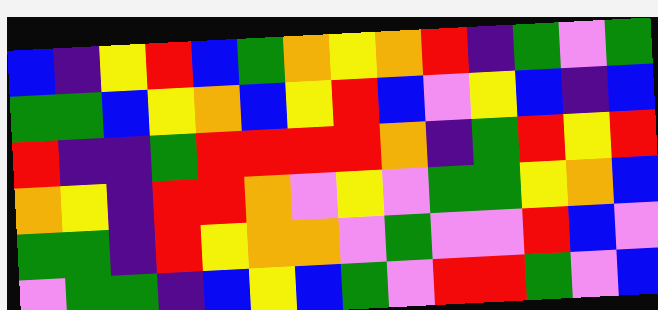[["blue", "indigo", "yellow", "red", "blue", "green", "orange", "yellow", "orange", "red", "indigo", "green", "violet", "green"], ["green", "green", "blue", "yellow", "orange", "blue", "yellow", "red", "blue", "violet", "yellow", "blue", "indigo", "blue"], ["red", "indigo", "indigo", "green", "red", "red", "red", "red", "orange", "indigo", "green", "red", "yellow", "red"], ["orange", "yellow", "indigo", "red", "red", "orange", "violet", "yellow", "violet", "green", "green", "yellow", "orange", "blue"], ["green", "green", "indigo", "red", "yellow", "orange", "orange", "violet", "green", "violet", "violet", "red", "blue", "violet"], ["violet", "green", "green", "indigo", "blue", "yellow", "blue", "green", "violet", "red", "red", "green", "violet", "blue"]]